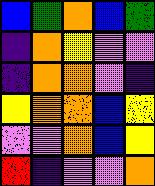[["blue", "green", "orange", "blue", "green"], ["indigo", "orange", "yellow", "violet", "violet"], ["indigo", "orange", "orange", "violet", "indigo"], ["yellow", "orange", "orange", "blue", "yellow"], ["violet", "violet", "orange", "blue", "yellow"], ["red", "indigo", "violet", "violet", "orange"]]